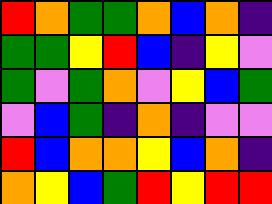[["red", "orange", "green", "green", "orange", "blue", "orange", "indigo"], ["green", "green", "yellow", "red", "blue", "indigo", "yellow", "violet"], ["green", "violet", "green", "orange", "violet", "yellow", "blue", "green"], ["violet", "blue", "green", "indigo", "orange", "indigo", "violet", "violet"], ["red", "blue", "orange", "orange", "yellow", "blue", "orange", "indigo"], ["orange", "yellow", "blue", "green", "red", "yellow", "red", "red"]]